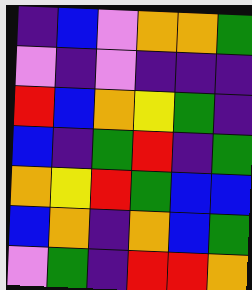[["indigo", "blue", "violet", "orange", "orange", "green"], ["violet", "indigo", "violet", "indigo", "indigo", "indigo"], ["red", "blue", "orange", "yellow", "green", "indigo"], ["blue", "indigo", "green", "red", "indigo", "green"], ["orange", "yellow", "red", "green", "blue", "blue"], ["blue", "orange", "indigo", "orange", "blue", "green"], ["violet", "green", "indigo", "red", "red", "orange"]]